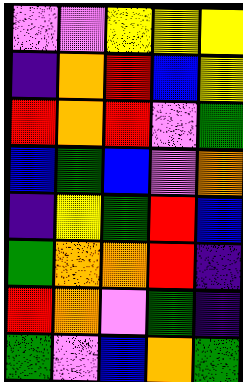[["violet", "violet", "yellow", "yellow", "yellow"], ["indigo", "orange", "red", "blue", "yellow"], ["red", "orange", "red", "violet", "green"], ["blue", "green", "blue", "violet", "orange"], ["indigo", "yellow", "green", "red", "blue"], ["green", "orange", "orange", "red", "indigo"], ["red", "orange", "violet", "green", "indigo"], ["green", "violet", "blue", "orange", "green"]]